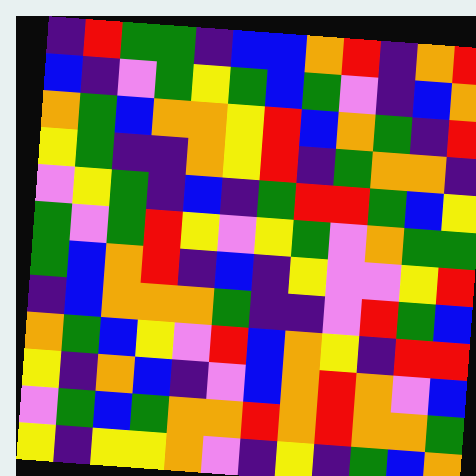[["indigo", "red", "green", "green", "indigo", "blue", "blue", "orange", "red", "indigo", "orange", "red"], ["blue", "indigo", "violet", "green", "yellow", "green", "blue", "green", "violet", "indigo", "blue", "orange"], ["orange", "green", "blue", "orange", "orange", "yellow", "red", "blue", "orange", "green", "indigo", "red"], ["yellow", "green", "indigo", "indigo", "orange", "yellow", "red", "indigo", "green", "orange", "orange", "indigo"], ["violet", "yellow", "green", "indigo", "blue", "indigo", "green", "red", "red", "green", "blue", "yellow"], ["green", "violet", "green", "red", "yellow", "violet", "yellow", "green", "violet", "orange", "green", "green"], ["green", "blue", "orange", "red", "indigo", "blue", "indigo", "yellow", "violet", "violet", "yellow", "red"], ["indigo", "blue", "orange", "orange", "orange", "green", "indigo", "indigo", "violet", "red", "green", "blue"], ["orange", "green", "blue", "yellow", "violet", "red", "blue", "orange", "yellow", "indigo", "red", "red"], ["yellow", "indigo", "orange", "blue", "indigo", "violet", "blue", "orange", "red", "orange", "violet", "blue"], ["violet", "green", "blue", "green", "orange", "orange", "red", "orange", "red", "orange", "orange", "green"], ["yellow", "indigo", "yellow", "yellow", "orange", "violet", "indigo", "yellow", "indigo", "green", "blue", "orange"]]